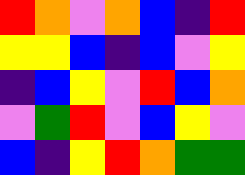[["red", "orange", "violet", "orange", "blue", "indigo", "red"], ["yellow", "yellow", "blue", "indigo", "blue", "violet", "yellow"], ["indigo", "blue", "yellow", "violet", "red", "blue", "orange"], ["violet", "green", "red", "violet", "blue", "yellow", "violet"], ["blue", "indigo", "yellow", "red", "orange", "green", "green"]]